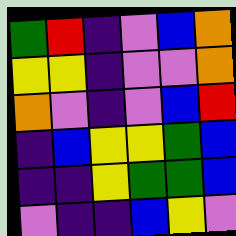[["green", "red", "indigo", "violet", "blue", "orange"], ["yellow", "yellow", "indigo", "violet", "violet", "orange"], ["orange", "violet", "indigo", "violet", "blue", "red"], ["indigo", "blue", "yellow", "yellow", "green", "blue"], ["indigo", "indigo", "yellow", "green", "green", "blue"], ["violet", "indigo", "indigo", "blue", "yellow", "violet"]]